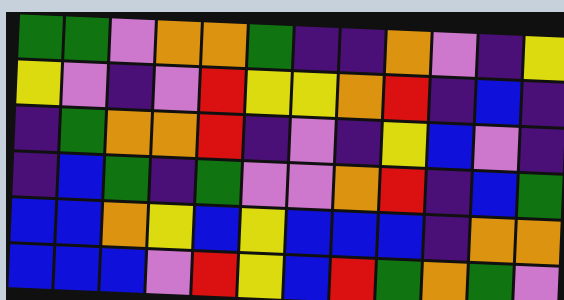[["green", "green", "violet", "orange", "orange", "green", "indigo", "indigo", "orange", "violet", "indigo", "yellow"], ["yellow", "violet", "indigo", "violet", "red", "yellow", "yellow", "orange", "red", "indigo", "blue", "indigo"], ["indigo", "green", "orange", "orange", "red", "indigo", "violet", "indigo", "yellow", "blue", "violet", "indigo"], ["indigo", "blue", "green", "indigo", "green", "violet", "violet", "orange", "red", "indigo", "blue", "green"], ["blue", "blue", "orange", "yellow", "blue", "yellow", "blue", "blue", "blue", "indigo", "orange", "orange"], ["blue", "blue", "blue", "violet", "red", "yellow", "blue", "red", "green", "orange", "green", "violet"]]